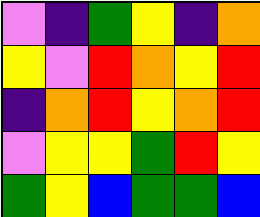[["violet", "indigo", "green", "yellow", "indigo", "orange"], ["yellow", "violet", "red", "orange", "yellow", "red"], ["indigo", "orange", "red", "yellow", "orange", "red"], ["violet", "yellow", "yellow", "green", "red", "yellow"], ["green", "yellow", "blue", "green", "green", "blue"]]